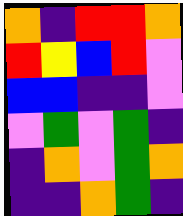[["orange", "indigo", "red", "red", "orange"], ["red", "yellow", "blue", "red", "violet"], ["blue", "blue", "indigo", "indigo", "violet"], ["violet", "green", "violet", "green", "indigo"], ["indigo", "orange", "violet", "green", "orange"], ["indigo", "indigo", "orange", "green", "indigo"]]